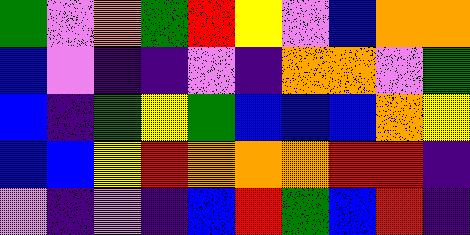[["green", "violet", "orange", "green", "red", "yellow", "violet", "blue", "orange", "orange"], ["blue", "violet", "indigo", "indigo", "violet", "indigo", "orange", "orange", "violet", "green"], ["blue", "indigo", "green", "yellow", "green", "blue", "blue", "blue", "orange", "yellow"], ["blue", "blue", "yellow", "red", "orange", "orange", "orange", "red", "red", "indigo"], ["violet", "indigo", "violet", "indigo", "blue", "red", "green", "blue", "red", "indigo"]]